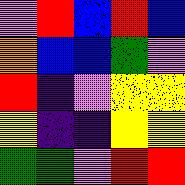[["violet", "red", "blue", "red", "blue"], ["orange", "blue", "blue", "green", "violet"], ["red", "indigo", "violet", "yellow", "yellow"], ["yellow", "indigo", "indigo", "yellow", "yellow"], ["green", "green", "violet", "red", "red"]]